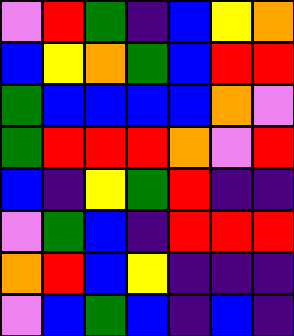[["violet", "red", "green", "indigo", "blue", "yellow", "orange"], ["blue", "yellow", "orange", "green", "blue", "red", "red"], ["green", "blue", "blue", "blue", "blue", "orange", "violet"], ["green", "red", "red", "red", "orange", "violet", "red"], ["blue", "indigo", "yellow", "green", "red", "indigo", "indigo"], ["violet", "green", "blue", "indigo", "red", "red", "red"], ["orange", "red", "blue", "yellow", "indigo", "indigo", "indigo"], ["violet", "blue", "green", "blue", "indigo", "blue", "indigo"]]